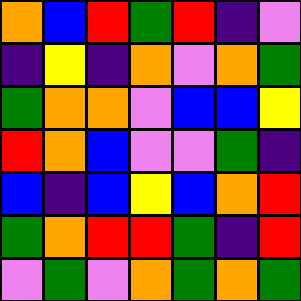[["orange", "blue", "red", "green", "red", "indigo", "violet"], ["indigo", "yellow", "indigo", "orange", "violet", "orange", "green"], ["green", "orange", "orange", "violet", "blue", "blue", "yellow"], ["red", "orange", "blue", "violet", "violet", "green", "indigo"], ["blue", "indigo", "blue", "yellow", "blue", "orange", "red"], ["green", "orange", "red", "red", "green", "indigo", "red"], ["violet", "green", "violet", "orange", "green", "orange", "green"]]